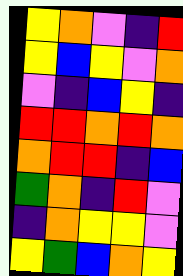[["yellow", "orange", "violet", "indigo", "red"], ["yellow", "blue", "yellow", "violet", "orange"], ["violet", "indigo", "blue", "yellow", "indigo"], ["red", "red", "orange", "red", "orange"], ["orange", "red", "red", "indigo", "blue"], ["green", "orange", "indigo", "red", "violet"], ["indigo", "orange", "yellow", "yellow", "violet"], ["yellow", "green", "blue", "orange", "yellow"]]